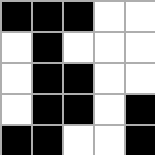[["black", "black", "black", "white", "white"], ["white", "black", "white", "white", "white"], ["white", "black", "black", "white", "white"], ["white", "black", "black", "white", "black"], ["black", "black", "white", "white", "black"]]